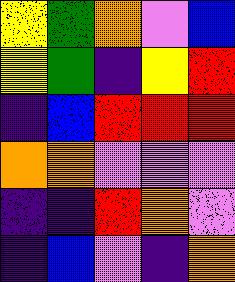[["yellow", "green", "orange", "violet", "blue"], ["yellow", "green", "indigo", "yellow", "red"], ["indigo", "blue", "red", "red", "red"], ["orange", "orange", "violet", "violet", "violet"], ["indigo", "indigo", "red", "orange", "violet"], ["indigo", "blue", "violet", "indigo", "orange"]]